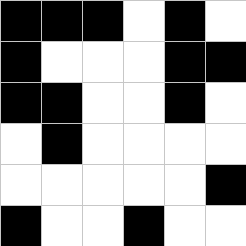[["black", "black", "black", "white", "black", "white"], ["black", "white", "white", "white", "black", "black"], ["black", "black", "white", "white", "black", "white"], ["white", "black", "white", "white", "white", "white"], ["white", "white", "white", "white", "white", "black"], ["black", "white", "white", "black", "white", "white"]]